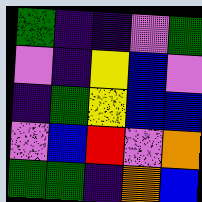[["green", "indigo", "indigo", "violet", "green"], ["violet", "indigo", "yellow", "blue", "violet"], ["indigo", "green", "yellow", "blue", "blue"], ["violet", "blue", "red", "violet", "orange"], ["green", "green", "indigo", "orange", "blue"]]